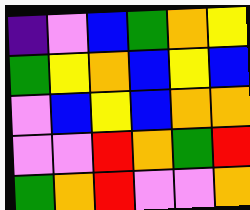[["indigo", "violet", "blue", "green", "orange", "yellow"], ["green", "yellow", "orange", "blue", "yellow", "blue"], ["violet", "blue", "yellow", "blue", "orange", "orange"], ["violet", "violet", "red", "orange", "green", "red"], ["green", "orange", "red", "violet", "violet", "orange"]]